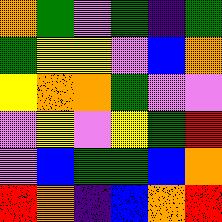[["orange", "green", "violet", "green", "indigo", "green"], ["green", "yellow", "yellow", "violet", "blue", "orange"], ["yellow", "orange", "orange", "green", "violet", "violet"], ["violet", "yellow", "violet", "yellow", "green", "red"], ["violet", "blue", "green", "green", "blue", "orange"], ["red", "orange", "indigo", "blue", "orange", "red"]]